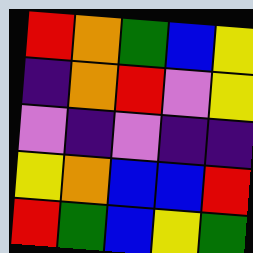[["red", "orange", "green", "blue", "yellow"], ["indigo", "orange", "red", "violet", "yellow"], ["violet", "indigo", "violet", "indigo", "indigo"], ["yellow", "orange", "blue", "blue", "red"], ["red", "green", "blue", "yellow", "green"]]